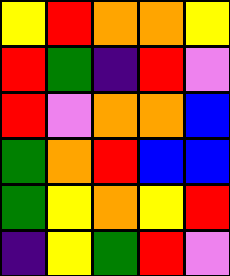[["yellow", "red", "orange", "orange", "yellow"], ["red", "green", "indigo", "red", "violet"], ["red", "violet", "orange", "orange", "blue"], ["green", "orange", "red", "blue", "blue"], ["green", "yellow", "orange", "yellow", "red"], ["indigo", "yellow", "green", "red", "violet"]]